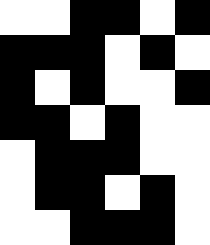[["white", "white", "black", "black", "white", "black"], ["black", "black", "black", "white", "black", "white"], ["black", "white", "black", "white", "white", "black"], ["black", "black", "white", "black", "white", "white"], ["white", "black", "black", "black", "white", "white"], ["white", "black", "black", "white", "black", "white"], ["white", "white", "black", "black", "black", "white"]]